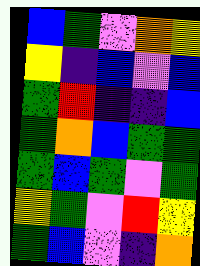[["blue", "green", "violet", "orange", "yellow"], ["yellow", "indigo", "blue", "violet", "blue"], ["green", "red", "indigo", "indigo", "blue"], ["green", "orange", "blue", "green", "green"], ["green", "blue", "green", "violet", "green"], ["yellow", "green", "violet", "red", "yellow"], ["green", "blue", "violet", "indigo", "orange"]]